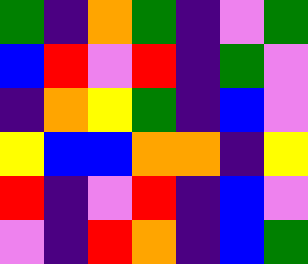[["green", "indigo", "orange", "green", "indigo", "violet", "green"], ["blue", "red", "violet", "red", "indigo", "green", "violet"], ["indigo", "orange", "yellow", "green", "indigo", "blue", "violet"], ["yellow", "blue", "blue", "orange", "orange", "indigo", "yellow"], ["red", "indigo", "violet", "red", "indigo", "blue", "violet"], ["violet", "indigo", "red", "orange", "indigo", "blue", "green"]]